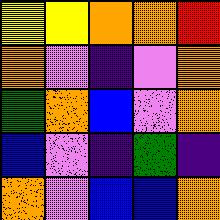[["yellow", "yellow", "orange", "orange", "red"], ["orange", "violet", "indigo", "violet", "orange"], ["green", "orange", "blue", "violet", "orange"], ["blue", "violet", "indigo", "green", "indigo"], ["orange", "violet", "blue", "blue", "orange"]]